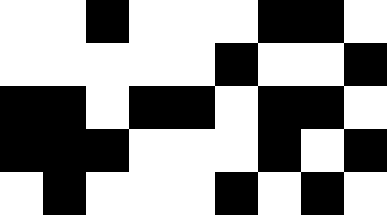[["white", "white", "black", "white", "white", "white", "black", "black", "white"], ["white", "white", "white", "white", "white", "black", "white", "white", "black"], ["black", "black", "white", "black", "black", "white", "black", "black", "white"], ["black", "black", "black", "white", "white", "white", "black", "white", "black"], ["white", "black", "white", "white", "white", "black", "white", "black", "white"]]